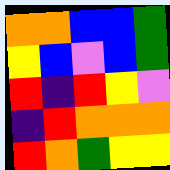[["orange", "orange", "blue", "blue", "green"], ["yellow", "blue", "violet", "blue", "green"], ["red", "indigo", "red", "yellow", "violet"], ["indigo", "red", "orange", "orange", "orange"], ["red", "orange", "green", "yellow", "yellow"]]